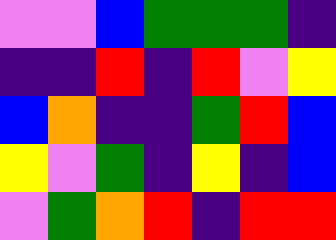[["violet", "violet", "blue", "green", "green", "green", "indigo"], ["indigo", "indigo", "red", "indigo", "red", "violet", "yellow"], ["blue", "orange", "indigo", "indigo", "green", "red", "blue"], ["yellow", "violet", "green", "indigo", "yellow", "indigo", "blue"], ["violet", "green", "orange", "red", "indigo", "red", "red"]]